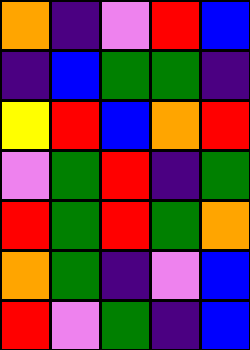[["orange", "indigo", "violet", "red", "blue"], ["indigo", "blue", "green", "green", "indigo"], ["yellow", "red", "blue", "orange", "red"], ["violet", "green", "red", "indigo", "green"], ["red", "green", "red", "green", "orange"], ["orange", "green", "indigo", "violet", "blue"], ["red", "violet", "green", "indigo", "blue"]]